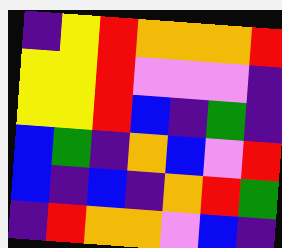[["indigo", "yellow", "red", "orange", "orange", "orange", "red"], ["yellow", "yellow", "red", "violet", "violet", "violet", "indigo"], ["yellow", "yellow", "red", "blue", "indigo", "green", "indigo"], ["blue", "green", "indigo", "orange", "blue", "violet", "red"], ["blue", "indigo", "blue", "indigo", "orange", "red", "green"], ["indigo", "red", "orange", "orange", "violet", "blue", "indigo"]]